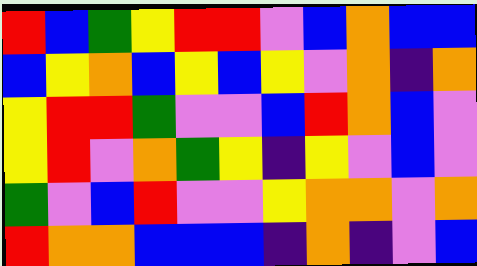[["red", "blue", "green", "yellow", "red", "red", "violet", "blue", "orange", "blue", "blue"], ["blue", "yellow", "orange", "blue", "yellow", "blue", "yellow", "violet", "orange", "indigo", "orange"], ["yellow", "red", "red", "green", "violet", "violet", "blue", "red", "orange", "blue", "violet"], ["yellow", "red", "violet", "orange", "green", "yellow", "indigo", "yellow", "violet", "blue", "violet"], ["green", "violet", "blue", "red", "violet", "violet", "yellow", "orange", "orange", "violet", "orange"], ["red", "orange", "orange", "blue", "blue", "blue", "indigo", "orange", "indigo", "violet", "blue"]]